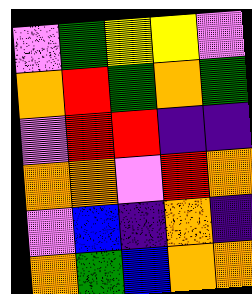[["violet", "green", "yellow", "yellow", "violet"], ["orange", "red", "green", "orange", "green"], ["violet", "red", "red", "indigo", "indigo"], ["orange", "orange", "violet", "red", "orange"], ["violet", "blue", "indigo", "orange", "indigo"], ["orange", "green", "blue", "orange", "orange"]]